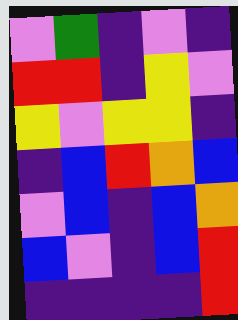[["violet", "green", "indigo", "violet", "indigo"], ["red", "red", "indigo", "yellow", "violet"], ["yellow", "violet", "yellow", "yellow", "indigo"], ["indigo", "blue", "red", "orange", "blue"], ["violet", "blue", "indigo", "blue", "orange"], ["blue", "violet", "indigo", "blue", "red"], ["indigo", "indigo", "indigo", "indigo", "red"]]